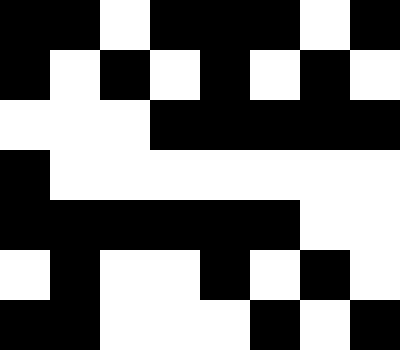[["black", "black", "white", "black", "black", "black", "white", "black"], ["black", "white", "black", "white", "black", "white", "black", "white"], ["white", "white", "white", "black", "black", "black", "black", "black"], ["black", "white", "white", "white", "white", "white", "white", "white"], ["black", "black", "black", "black", "black", "black", "white", "white"], ["white", "black", "white", "white", "black", "white", "black", "white"], ["black", "black", "white", "white", "white", "black", "white", "black"]]